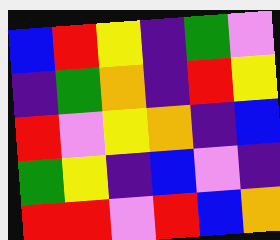[["blue", "red", "yellow", "indigo", "green", "violet"], ["indigo", "green", "orange", "indigo", "red", "yellow"], ["red", "violet", "yellow", "orange", "indigo", "blue"], ["green", "yellow", "indigo", "blue", "violet", "indigo"], ["red", "red", "violet", "red", "blue", "orange"]]